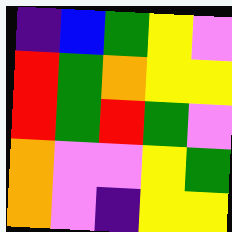[["indigo", "blue", "green", "yellow", "violet"], ["red", "green", "orange", "yellow", "yellow"], ["red", "green", "red", "green", "violet"], ["orange", "violet", "violet", "yellow", "green"], ["orange", "violet", "indigo", "yellow", "yellow"]]